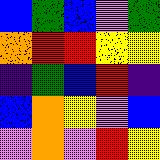[["blue", "green", "blue", "violet", "green"], ["orange", "red", "red", "yellow", "yellow"], ["indigo", "green", "blue", "red", "indigo"], ["blue", "orange", "yellow", "violet", "blue"], ["violet", "orange", "violet", "red", "yellow"]]